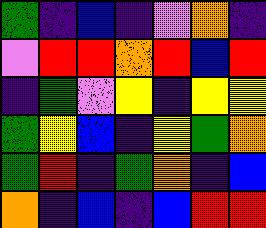[["green", "indigo", "blue", "indigo", "violet", "orange", "indigo"], ["violet", "red", "red", "orange", "red", "blue", "red"], ["indigo", "green", "violet", "yellow", "indigo", "yellow", "yellow"], ["green", "yellow", "blue", "indigo", "yellow", "green", "orange"], ["green", "red", "indigo", "green", "orange", "indigo", "blue"], ["orange", "indigo", "blue", "indigo", "blue", "red", "red"]]